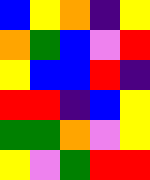[["blue", "yellow", "orange", "indigo", "yellow"], ["orange", "green", "blue", "violet", "red"], ["yellow", "blue", "blue", "red", "indigo"], ["red", "red", "indigo", "blue", "yellow"], ["green", "green", "orange", "violet", "yellow"], ["yellow", "violet", "green", "red", "red"]]